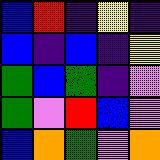[["blue", "red", "indigo", "yellow", "indigo"], ["blue", "indigo", "blue", "indigo", "yellow"], ["green", "blue", "green", "indigo", "violet"], ["green", "violet", "red", "blue", "violet"], ["blue", "orange", "green", "violet", "orange"]]